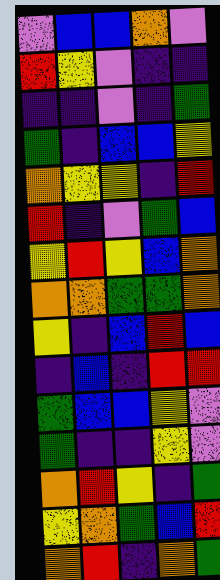[["violet", "blue", "blue", "orange", "violet"], ["red", "yellow", "violet", "indigo", "indigo"], ["indigo", "indigo", "violet", "indigo", "green"], ["green", "indigo", "blue", "blue", "yellow"], ["orange", "yellow", "yellow", "indigo", "red"], ["red", "indigo", "violet", "green", "blue"], ["yellow", "red", "yellow", "blue", "orange"], ["orange", "orange", "green", "green", "orange"], ["yellow", "indigo", "blue", "red", "blue"], ["indigo", "blue", "indigo", "red", "red"], ["green", "blue", "blue", "yellow", "violet"], ["green", "indigo", "indigo", "yellow", "violet"], ["orange", "red", "yellow", "indigo", "green"], ["yellow", "orange", "green", "blue", "red"], ["orange", "red", "indigo", "orange", "green"]]